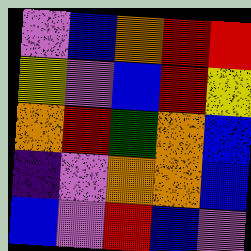[["violet", "blue", "orange", "red", "red"], ["yellow", "violet", "blue", "red", "yellow"], ["orange", "red", "green", "orange", "blue"], ["indigo", "violet", "orange", "orange", "blue"], ["blue", "violet", "red", "blue", "violet"]]